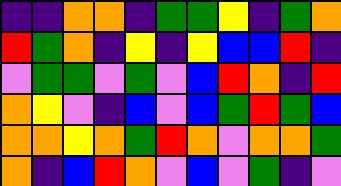[["indigo", "indigo", "orange", "orange", "indigo", "green", "green", "yellow", "indigo", "green", "orange"], ["red", "green", "orange", "indigo", "yellow", "indigo", "yellow", "blue", "blue", "red", "indigo"], ["violet", "green", "green", "violet", "green", "violet", "blue", "red", "orange", "indigo", "red"], ["orange", "yellow", "violet", "indigo", "blue", "violet", "blue", "green", "red", "green", "blue"], ["orange", "orange", "yellow", "orange", "green", "red", "orange", "violet", "orange", "orange", "green"], ["orange", "indigo", "blue", "red", "orange", "violet", "blue", "violet", "green", "indigo", "violet"]]